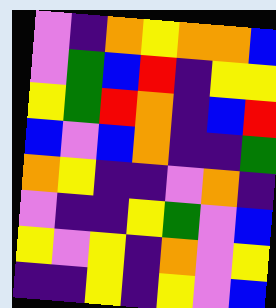[["violet", "indigo", "orange", "yellow", "orange", "orange", "blue"], ["violet", "green", "blue", "red", "indigo", "yellow", "yellow"], ["yellow", "green", "red", "orange", "indigo", "blue", "red"], ["blue", "violet", "blue", "orange", "indigo", "indigo", "green"], ["orange", "yellow", "indigo", "indigo", "violet", "orange", "indigo"], ["violet", "indigo", "indigo", "yellow", "green", "violet", "blue"], ["yellow", "violet", "yellow", "indigo", "orange", "violet", "yellow"], ["indigo", "indigo", "yellow", "indigo", "yellow", "violet", "blue"]]